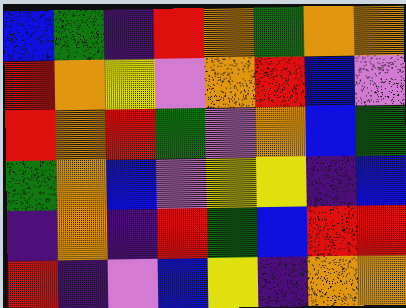[["blue", "green", "indigo", "red", "orange", "green", "orange", "orange"], ["red", "orange", "yellow", "violet", "orange", "red", "blue", "violet"], ["red", "orange", "red", "green", "violet", "orange", "blue", "green"], ["green", "orange", "blue", "violet", "yellow", "yellow", "indigo", "blue"], ["indigo", "orange", "indigo", "red", "green", "blue", "red", "red"], ["red", "indigo", "violet", "blue", "yellow", "indigo", "orange", "orange"]]